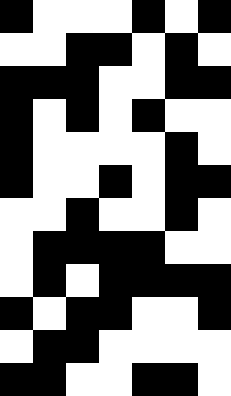[["black", "white", "white", "white", "black", "white", "black"], ["white", "white", "black", "black", "white", "black", "white"], ["black", "black", "black", "white", "white", "black", "black"], ["black", "white", "black", "white", "black", "white", "white"], ["black", "white", "white", "white", "white", "black", "white"], ["black", "white", "white", "black", "white", "black", "black"], ["white", "white", "black", "white", "white", "black", "white"], ["white", "black", "black", "black", "black", "white", "white"], ["white", "black", "white", "black", "black", "black", "black"], ["black", "white", "black", "black", "white", "white", "black"], ["white", "black", "black", "white", "white", "white", "white"], ["black", "black", "white", "white", "black", "black", "white"]]